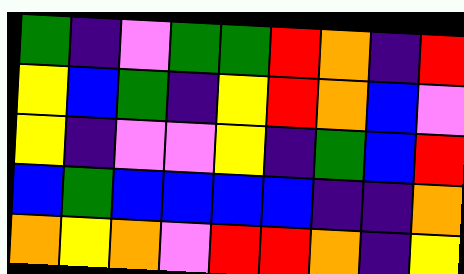[["green", "indigo", "violet", "green", "green", "red", "orange", "indigo", "red"], ["yellow", "blue", "green", "indigo", "yellow", "red", "orange", "blue", "violet"], ["yellow", "indigo", "violet", "violet", "yellow", "indigo", "green", "blue", "red"], ["blue", "green", "blue", "blue", "blue", "blue", "indigo", "indigo", "orange"], ["orange", "yellow", "orange", "violet", "red", "red", "orange", "indigo", "yellow"]]